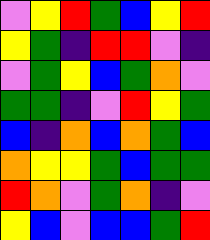[["violet", "yellow", "red", "green", "blue", "yellow", "red"], ["yellow", "green", "indigo", "red", "red", "violet", "indigo"], ["violet", "green", "yellow", "blue", "green", "orange", "violet"], ["green", "green", "indigo", "violet", "red", "yellow", "green"], ["blue", "indigo", "orange", "blue", "orange", "green", "blue"], ["orange", "yellow", "yellow", "green", "blue", "green", "green"], ["red", "orange", "violet", "green", "orange", "indigo", "violet"], ["yellow", "blue", "violet", "blue", "blue", "green", "red"]]